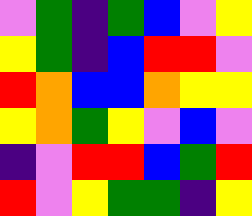[["violet", "green", "indigo", "green", "blue", "violet", "yellow"], ["yellow", "green", "indigo", "blue", "red", "red", "violet"], ["red", "orange", "blue", "blue", "orange", "yellow", "yellow"], ["yellow", "orange", "green", "yellow", "violet", "blue", "violet"], ["indigo", "violet", "red", "red", "blue", "green", "red"], ["red", "violet", "yellow", "green", "green", "indigo", "yellow"]]